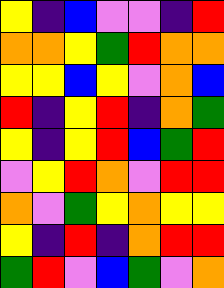[["yellow", "indigo", "blue", "violet", "violet", "indigo", "red"], ["orange", "orange", "yellow", "green", "red", "orange", "orange"], ["yellow", "yellow", "blue", "yellow", "violet", "orange", "blue"], ["red", "indigo", "yellow", "red", "indigo", "orange", "green"], ["yellow", "indigo", "yellow", "red", "blue", "green", "red"], ["violet", "yellow", "red", "orange", "violet", "red", "red"], ["orange", "violet", "green", "yellow", "orange", "yellow", "yellow"], ["yellow", "indigo", "red", "indigo", "orange", "red", "red"], ["green", "red", "violet", "blue", "green", "violet", "orange"]]